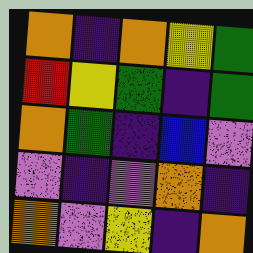[["orange", "indigo", "orange", "yellow", "green"], ["red", "yellow", "green", "indigo", "green"], ["orange", "green", "indigo", "blue", "violet"], ["violet", "indigo", "violet", "orange", "indigo"], ["orange", "violet", "yellow", "indigo", "orange"]]